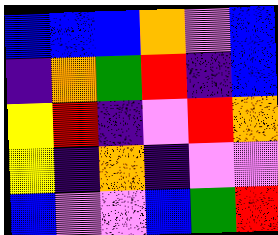[["blue", "blue", "blue", "orange", "violet", "blue"], ["indigo", "orange", "green", "red", "indigo", "blue"], ["yellow", "red", "indigo", "violet", "red", "orange"], ["yellow", "indigo", "orange", "indigo", "violet", "violet"], ["blue", "violet", "violet", "blue", "green", "red"]]